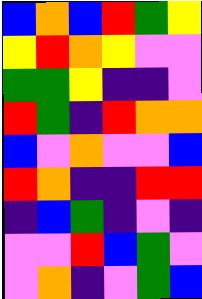[["blue", "orange", "blue", "red", "green", "yellow"], ["yellow", "red", "orange", "yellow", "violet", "violet"], ["green", "green", "yellow", "indigo", "indigo", "violet"], ["red", "green", "indigo", "red", "orange", "orange"], ["blue", "violet", "orange", "violet", "violet", "blue"], ["red", "orange", "indigo", "indigo", "red", "red"], ["indigo", "blue", "green", "indigo", "violet", "indigo"], ["violet", "violet", "red", "blue", "green", "violet"], ["violet", "orange", "indigo", "violet", "green", "blue"]]